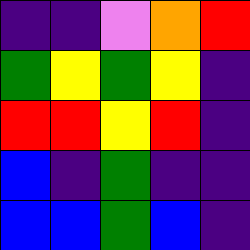[["indigo", "indigo", "violet", "orange", "red"], ["green", "yellow", "green", "yellow", "indigo"], ["red", "red", "yellow", "red", "indigo"], ["blue", "indigo", "green", "indigo", "indigo"], ["blue", "blue", "green", "blue", "indigo"]]